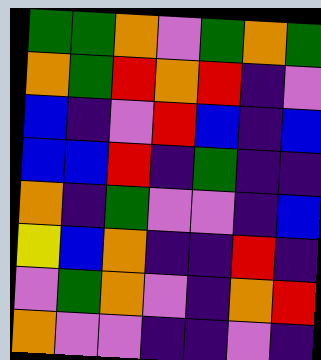[["green", "green", "orange", "violet", "green", "orange", "green"], ["orange", "green", "red", "orange", "red", "indigo", "violet"], ["blue", "indigo", "violet", "red", "blue", "indigo", "blue"], ["blue", "blue", "red", "indigo", "green", "indigo", "indigo"], ["orange", "indigo", "green", "violet", "violet", "indigo", "blue"], ["yellow", "blue", "orange", "indigo", "indigo", "red", "indigo"], ["violet", "green", "orange", "violet", "indigo", "orange", "red"], ["orange", "violet", "violet", "indigo", "indigo", "violet", "indigo"]]